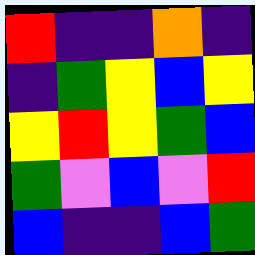[["red", "indigo", "indigo", "orange", "indigo"], ["indigo", "green", "yellow", "blue", "yellow"], ["yellow", "red", "yellow", "green", "blue"], ["green", "violet", "blue", "violet", "red"], ["blue", "indigo", "indigo", "blue", "green"]]